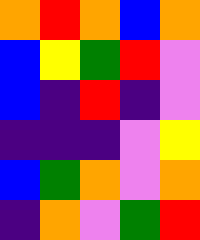[["orange", "red", "orange", "blue", "orange"], ["blue", "yellow", "green", "red", "violet"], ["blue", "indigo", "red", "indigo", "violet"], ["indigo", "indigo", "indigo", "violet", "yellow"], ["blue", "green", "orange", "violet", "orange"], ["indigo", "orange", "violet", "green", "red"]]